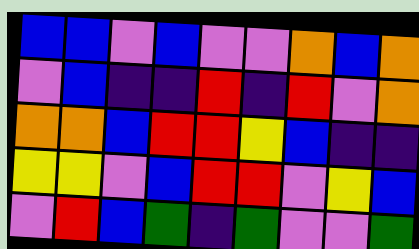[["blue", "blue", "violet", "blue", "violet", "violet", "orange", "blue", "orange"], ["violet", "blue", "indigo", "indigo", "red", "indigo", "red", "violet", "orange"], ["orange", "orange", "blue", "red", "red", "yellow", "blue", "indigo", "indigo"], ["yellow", "yellow", "violet", "blue", "red", "red", "violet", "yellow", "blue"], ["violet", "red", "blue", "green", "indigo", "green", "violet", "violet", "green"]]